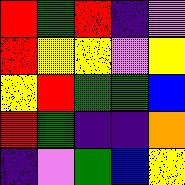[["red", "green", "red", "indigo", "violet"], ["red", "yellow", "yellow", "violet", "yellow"], ["yellow", "red", "green", "green", "blue"], ["red", "green", "indigo", "indigo", "orange"], ["indigo", "violet", "green", "blue", "yellow"]]